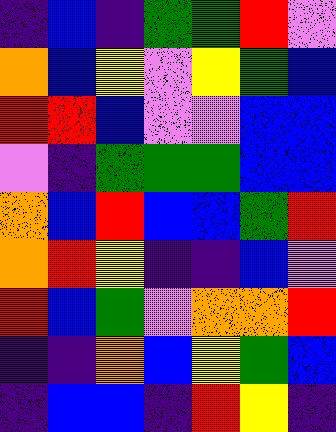[["indigo", "blue", "indigo", "green", "green", "red", "violet"], ["orange", "blue", "yellow", "violet", "yellow", "green", "blue"], ["red", "red", "blue", "violet", "violet", "blue", "blue"], ["violet", "indigo", "green", "green", "green", "blue", "blue"], ["orange", "blue", "red", "blue", "blue", "green", "red"], ["orange", "red", "yellow", "indigo", "indigo", "blue", "violet"], ["red", "blue", "green", "violet", "orange", "orange", "red"], ["indigo", "indigo", "orange", "blue", "yellow", "green", "blue"], ["indigo", "blue", "blue", "indigo", "red", "yellow", "indigo"]]